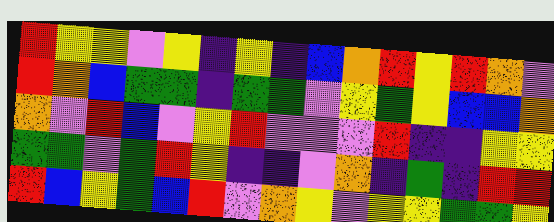[["red", "yellow", "yellow", "violet", "yellow", "indigo", "yellow", "indigo", "blue", "orange", "red", "yellow", "red", "orange", "violet"], ["red", "orange", "blue", "green", "green", "indigo", "green", "green", "violet", "yellow", "green", "yellow", "blue", "blue", "orange"], ["orange", "violet", "red", "blue", "violet", "yellow", "red", "violet", "violet", "violet", "red", "indigo", "indigo", "yellow", "yellow"], ["green", "green", "violet", "green", "red", "yellow", "indigo", "indigo", "violet", "orange", "indigo", "green", "indigo", "red", "red"], ["red", "blue", "yellow", "green", "blue", "red", "violet", "orange", "yellow", "violet", "yellow", "yellow", "green", "green", "yellow"]]